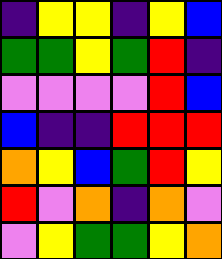[["indigo", "yellow", "yellow", "indigo", "yellow", "blue"], ["green", "green", "yellow", "green", "red", "indigo"], ["violet", "violet", "violet", "violet", "red", "blue"], ["blue", "indigo", "indigo", "red", "red", "red"], ["orange", "yellow", "blue", "green", "red", "yellow"], ["red", "violet", "orange", "indigo", "orange", "violet"], ["violet", "yellow", "green", "green", "yellow", "orange"]]